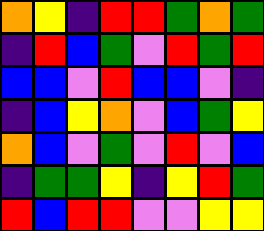[["orange", "yellow", "indigo", "red", "red", "green", "orange", "green"], ["indigo", "red", "blue", "green", "violet", "red", "green", "red"], ["blue", "blue", "violet", "red", "blue", "blue", "violet", "indigo"], ["indigo", "blue", "yellow", "orange", "violet", "blue", "green", "yellow"], ["orange", "blue", "violet", "green", "violet", "red", "violet", "blue"], ["indigo", "green", "green", "yellow", "indigo", "yellow", "red", "green"], ["red", "blue", "red", "red", "violet", "violet", "yellow", "yellow"]]